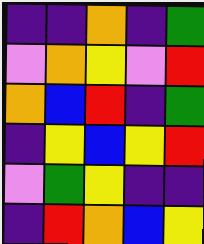[["indigo", "indigo", "orange", "indigo", "green"], ["violet", "orange", "yellow", "violet", "red"], ["orange", "blue", "red", "indigo", "green"], ["indigo", "yellow", "blue", "yellow", "red"], ["violet", "green", "yellow", "indigo", "indigo"], ["indigo", "red", "orange", "blue", "yellow"]]